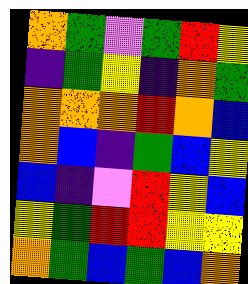[["orange", "green", "violet", "green", "red", "yellow"], ["indigo", "green", "yellow", "indigo", "orange", "green"], ["orange", "orange", "orange", "red", "orange", "blue"], ["orange", "blue", "indigo", "green", "blue", "yellow"], ["blue", "indigo", "violet", "red", "yellow", "blue"], ["yellow", "green", "red", "red", "yellow", "yellow"], ["orange", "green", "blue", "green", "blue", "orange"]]